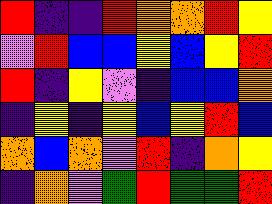[["red", "indigo", "indigo", "red", "orange", "orange", "red", "yellow"], ["violet", "red", "blue", "blue", "yellow", "blue", "yellow", "red"], ["red", "indigo", "yellow", "violet", "indigo", "blue", "blue", "orange"], ["indigo", "yellow", "indigo", "yellow", "blue", "yellow", "red", "blue"], ["orange", "blue", "orange", "violet", "red", "indigo", "orange", "yellow"], ["indigo", "orange", "violet", "green", "red", "green", "green", "red"]]